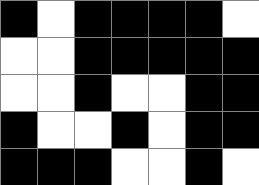[["black", "white", "black", "black", "black", "black", "white"], ["white", "white", "black", "black", "black", "black", "black"], ["white", "white", "black", "white", "white", "black", "black"], ["black", "white", "white", "black", "white", "black", "black"], ["black", "black", "black", "white", "white", "black", "white"]]